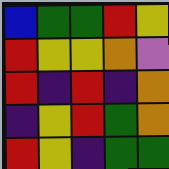[["blue", "green", "green", "red", "yellow"], ["red", "yellow", "yellow", "orange", "violet"], ["red", "indigo", "red", "indigo", "orange"], ["indigo", "yellow", "red", "green", "orange"], ["red", "yellow", "indigo", "green", "green"]]